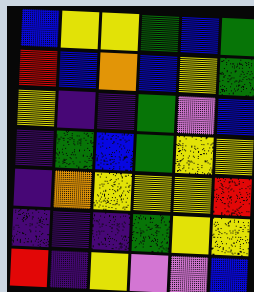[["blue", "yellow", "yellow", "green", "blue", "green"], ["red", "blue", "orange", "blue", "yellow", "green"], ["yellow", "indigo", "indigo", "green", "violet", "blue"], ["indigo", "green", "blue", "green", "yellow", "yellow"], ["indigo", "orange", "yellow", "yellow", "yellow", "red"], ["indigo", "indigo", "indigo", "green", "yellow", "yellow"], ["red", "indigo", "yellow", "violet", "violet", "blue"]]